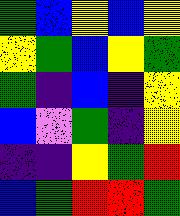[["green", "blue", "yellow", "blue", "yellow"], ["yellow", "green", "blue", "yellow", "green"], ["green", "indigo", "blue", "indigo", "yellow"], ["blue", "violet", "green", "indigo", "yellow"], ["indigo", "indigo", "yellow", "green", "red"], ["blue", "green", "red", "red", "green"]]